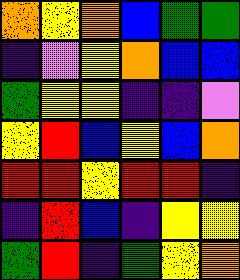[["orange", "yellow", "orange", "blue", "green", "green"], ["indigo", "violet", "yellow", "orange", "blue", "blue"], ["green", "yellow", "yellow", "indigo", "indigo", "violet"], ["yellow", "red", "blue", "yellow", "blue", "orange"], ["red", "red", "yellow", "red", "red", "indigo"], ["indigo", "red", "blue", "indigo", "yellow", "yellow"], ["green", "red", "indigo", "green", "yellow", "orange"]]